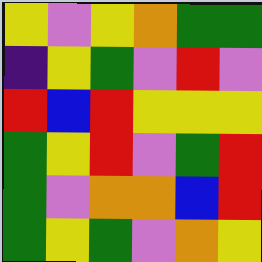[["yellow", "violet", "yellow", "orange", "green", "green"], ["indigo", "yellow", "green", "violet", "red", "violet"], ["red", "blue", "red", "yellow", "yellow", "yellow"], ["green", "yellow", "red", "violet", "green", "red"], ["green", "violet", "orange", "orange", "blue", "red"], ["green", "yellow", "green", "violet", "orange", "yellow"]]